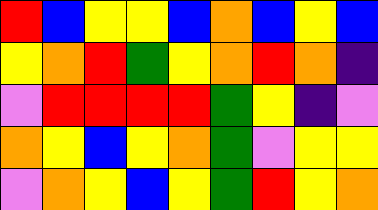[["red", "blue", "yellow", "yellow", "blue", "orange", "blue", "yellow", "blue"], ["yellow", "orange", "red", "green", "yellow", "orange", "red", "orange", "indigo"], ["violet", "red", "red", "red", "red", "green", "yellow", "indigo", "violet"], ["orange", "yellow", "blue", "yellow", "orange", "green", "violet", "yellow", "yellow"], ["violet", "orange", "yellow", "blue", "yellow", "green", "red", "yellow", "orange"]]